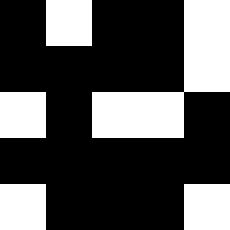[["black", "white", "black", "black", "white"], ["black", "black", "black", "black", "white"], ["white", "black", "white", "white", "black"], ["black", "black", "black", "black", "black"], ["white", "black", "black", "black", "white"]]